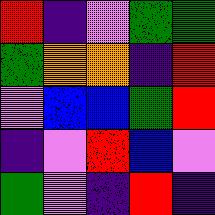[["red", "indigo", "violet", "green", "green"], ["green", "orange", "orange", "indigo", "red"], ["violet", "blue", "blue", "green", "red"], ["indigo", "violet", "red", "blue", "violet"], ["green", "violet", "indigo", "red", "indigo"]]